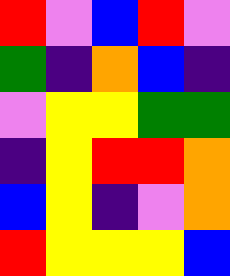[["red", "violet", "blue", "red", "violet"], ["green", "indigo", "orange", "blue", "indigo"], ["violet", "yellow", "yellow", "green", "green"], ["indigo", "yellow", "red", "red", "orange"], ["blue", "yellow", "indigo", "violet", "orange"], ["red", "yellow", "yellow", "yellow", "blue"]]